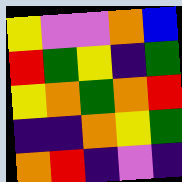[["yellow", "violet", "violet", "orange", "blue"], ["red", "green", "yellow", "indigo", "green"], ["yellow", "orange", "green", "orange", "red"], ["indigo", "indigo", "orange", "yellow", "green"], ["orange", "red", "indigo", "violet", "indigo"]]